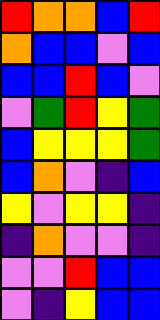[["red", "orange", "orange", "blue", "red"], ["orange", "blue", "blue", "violet", "blue"], ["blue", "blue", "red", "blue", "violet"], ["violet", "green", "red", "yellow", "green"], ["blue", "yellow", "yellow", "yellow", "green"], ["blue", "orange", "violet", "indigo", "blue"], ["yellow", "violet", "yellow", "yellow", "indigo"], ["indigo", "orange", "violet", "violet", "indigo"], ["violet", "violet", "red", "blue", "blue"], ["violet", "indigo", "yellow", "blue", "blue"]]